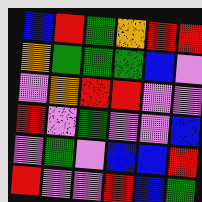[["blue", "red", "green", "orange", "red", "red"], ["orange", "green", "green", "green", "blue", "violet"], ["violet", "orange", "red", "red", "violet", "violet"], ["red", "violet", "green", "violet", "violet", "blue"], ["violet", "green", "violet", "blue", "blue", "red"], ["red", "violet", "violet", "red", "blue", "green"]]